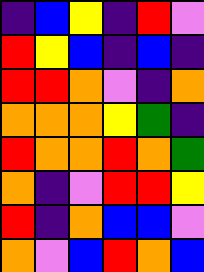[["indigo", "blue", "yellow", "indigo", "red", "violet"], ["red", "yellow", "blue", "indigo", "blue", "indigo"], ["red", "red", "orange", "violet", "indigo", "orange"], ["orange", "orange", "orange", "yellow", "green", "indigo"], ["red", "orange", "orange", "red", "orange", "green"], ["orange", "indigo", "violet", "red", "red", "yellow"], ["red", "indigo", "orange", "blue", "blue", "violet"], ["orange", "violet", "blue", "red", "orange", "blue"]]